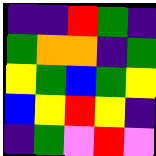[["indigo", "indigo", "red", "green", "indigo"], ["green", "orange", "orange", "indigo", "green"], ["yellow", "green", "blue", "green", "yellow"], ["blue", "yellow", "red", "yellow", "indigo"], ["indigo", "green", "violet", "red", "violet"]]